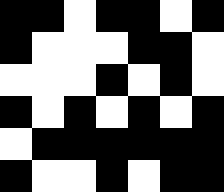[["black", "black", "white", "black", "black", "white", "black"], ["black", "white", "white", "white", "black", "black", "white"], ["white", "white", "white", "black", "white", "black", "white"], ["black", "white", "black", "white", "black", "white", "black"], ["white", "black", "black", "black", "black", "black", "black"], ["black", "white", "white", "black", "white", "black", "black"]]